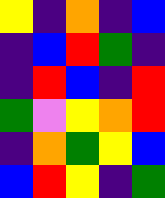[["yellow", "indigo", "orange", "indigo", "blue"], ["indigo", "blue", "red", "green", "indigo"], ["indigo", "red", "blue", "indigo", "red"], ["green", "violet", "yellow", "orange", "red"], ["indigo", "orange", "green", "yellow", "blue"], ["blue", "red", "yellow", "indigo", "green"]]